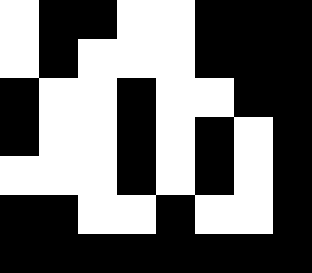[["white", "black", "black", "white", "white", "black", "black", "black"], ["white", "black", "white", "white", "white", "black", "black", "black"], ["black", "white", "white", "black", "white", "white", "black", "black"], ["black", "white", "white", "black", "white", "black", "white", "black"], ["white", "white", "white", "black", "white", "black", "white", "black"], ["black", "black", "white", "white", "black", "white", "white", "black"], ["black", "black", "black", "black", "black", "black", "black", "black"]]